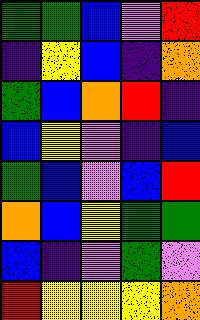[["green", "green", "blue", "violet", "red"], ["indigo", "yellow", "blue", "indigo", "orange"], ["green", "blue", "orange", "red", "indigo"], ["blue", "yellow", "violet", "indigo", "blue"], ["green", "blue", "violet", "blue", "red"], ["orange", "blue", "yellow", "green", "green"], ["blue", "indigo", "violet", "green", "violet"], ["red", "yellow", "yellow", "yellow", "orange"]]